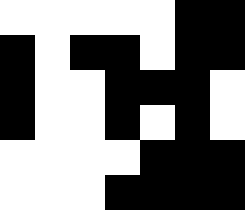[["white", "white", "white", "white", "white", "black", "black"], ["black", "white", "black", "black", "white", "black", "black"], ["black", "white", "white", "black", "black", "black", "white"], ["black", "white", "white", "black", "white", "black", "white"], ["white", "white", "white", "white", "black", "black", "black"], ["white", "white", "white", "black", "black", "black", "black"]]